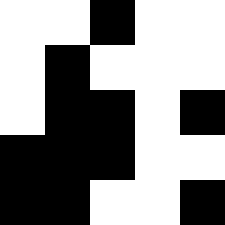[["white", "white", "black", "white", "white"], ["white", "black", "white", "white", "white"], ["white", "black", "black", "white", "black"], ["black", "black", "black", "white", "white"], ["black", "black", "white", "white", "black"]]